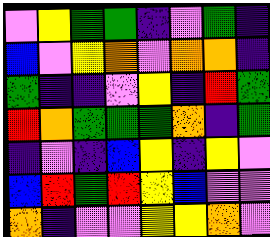[["violet", "yellow", "green", "green", "indigo", "violet", "green", "indigo"], ["blue", "violet", "yellow", "orange", "violet", "orange", "orange", "indigo"], ["green", "indigo", "indigo", "violet", "yellow", "indigo", "red", "green"], ["red", "orange", "green", "green", "green", "orange", "indigo", "green"], ["indigo", "violet", "indigo", "blue", "yellow", "indigo", "yellow", "violet"], ["blue", "red", "green", "red", "yellow", "blue", "violet", "violet"], ["orange", "indigo", "violet", "violet", "yellow", "yellow", "orange", "violet"]]